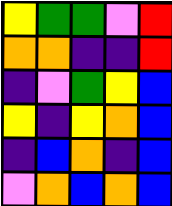[["yellow", "green", "green", "violet", "red"], ["orange", "orange", "indigo", "indigo", "red"], ["indigo", "violet", "green", "yellow", "blue"], ["yellow", "indigo", "yellow", "orange", "blue"], ["indigo", "blue", "orange", "indigo", "blue"], ["violet", "orange", "blue", "orange", "blue"]]